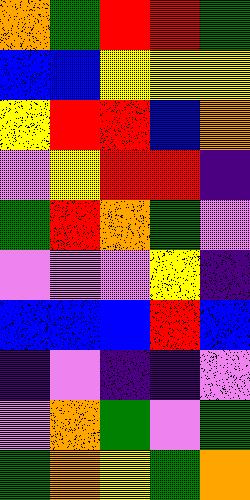[["orange", "green", "red", "red", "green"], ["blue", "blue", "yellow", "yellow", "yellow"], ["yellow", "red", "red", "blue", "orange"], ["violet", "yellow", "red", "red", "indigo"], ["green", "red", "orange", "green", "violet"], ["violet", "violet", "violet", "yellow", "indigo"], ["blue", "blue", "blue", "red", "blue"], ["indigo", "violet", "indigo", "indigo", "violet"], ["violet", "orange", "green", "violet", "green"], ["green", "orange", "yellow", "green", "orange"]]